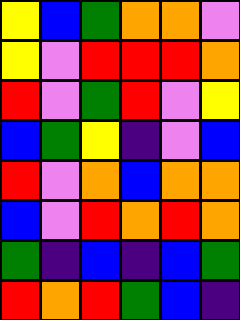[["yellow", "blue", "green", "orange", "orange", "violet"], ["yellow", "violet", "red", "red", "red", "orange"], ["red", "violet", "green", "red", "violet", "yellow"], ["blue", "green", "yellow", "indigo", "violet", "blue"], ["red", "violet", "orange", "blue", "orange", "orange"], ["blue", "violet", "red", "orange", "red", "orange"], ["green", "indigo", "blue", "indigo", "blue", "green"], ["red", "orange", "red", "green", "blue", "indigo"]]